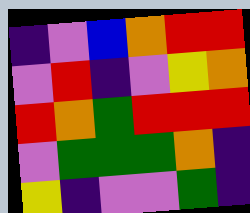[["indigo", "violet", "blue", "orange", "red", "red"], ["violet", "red", "indigo", "violet", "yellow", "orange"], ["red", "orange", "green", "red", "red", "red"], ["violet", "green", "green", "green", "orange", "indigo"], ["yellow", "indigo", "violet", "violet", "green", "indigo"]]